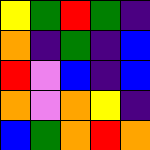[["yellow", "green", "red", "green", "indigo"], ["orange", "indigo", "green", "indigo", "blue"], ["red", "violet", "blue", "indigo", "blue"], ["orange", "violet", "orange", "yellow", "indigo"], ["blue", "green", "orange", "red", "orange"]]